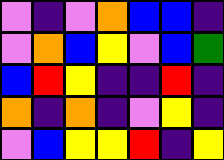[["violet", "indigo", "violet", "orange", "blue", "blue", "indigo"], ["violet", "orange", "blue", "yellow", "violet", "blue", "green"], ["blue", "red", "yellow", "indigo", "indigo", "red", "indigo"], ["orange", "indigo", "orange", "indigo", "violet", "yellow", "indigo"], ["violet", "blue", "yellow", "yellow", "red", "indigo", "yellow"]]